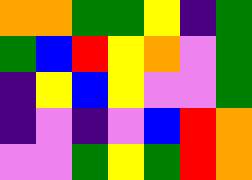[["orange", "orange", "green", "green", "yellow", "indigo", "green"], ["green", "blue", "red", "yellow", "orange", "violet", "green"], ["indigo", "yellow", "blue", "yellow", "violet", "violet", "green"], ["indigo", "violet", "indigo", "violet", "blue", "red", "orange"], ["violet", "violet", "green", "yellow", "green", "red", "orange"]]